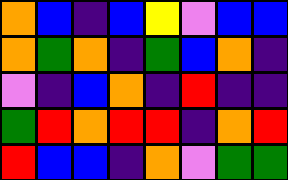[["orange", "blue", "indigo", "blue", "yellow", "violet", "blue", "blue"], ["orange", "green", "orange", "indigo", "green", "blue", "orange", "indigo"], ["violet", "indigo", "blue", "orange", "indigo", "red", "indigo", "indigo"], ["green", "red", "orange", "red", "red", "indigo", "orange", "red"], ["red", "blue", "blue", "indigo", "orange", "violet", "green", "green"]]